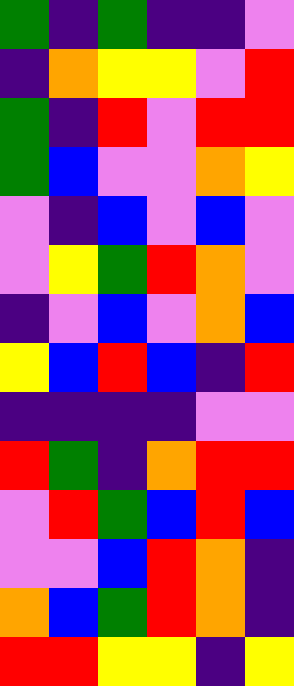[["green", "indigo", "green", "indigo", "indigo", "violet"], ["indigo", "orange", "yellow", "yellow", "violet", "red"], ["green", "indigo", "red", "violet", "red", "red"], ["green", "blue", "violet", "violet", "orange", "yellow"], ["violet", "indigo", "blue", "violet", "blue", "violet"], ["violet", "yellow", "green", "red", "orange", "violet"], ["indigo", "violet", "blue", "violet", "orange", "blue"], ["yellow", "blue", "red", "blue", "indigo", "red"], ["indigo", "indigo", "indigo", "indigo", "violet", "violet"], ["red", "green", "indigo", "orange", "red", "red"], ["violet", "red", "green", "blue", "red", "blue"], ["violet", "violet", "blue", "red", "orange", "indigo"], ["orange", "blue", "green", "red", "orange", "indigo"], ["red", "red", "yellow", "yellow", "indigo", "yellow"]]